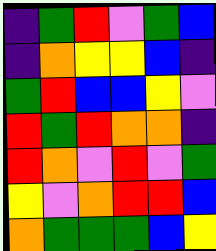[["indigo", "green", "red", "violet", "green", "blue"], ["indigo", "orange", "yellow", "yellow", "blue", "indigo"], ["green", "red", "blue", "blue", "yellow", "violet"], ["red", "green", "red", "orange", "orange", "indigo"], ["red", "orange", "violet", "red", "violet", "green"], ["yellow", "violet", "orange", "red", "red", "blue"], ["orange", "green", "green", "green", "blue", "yellow"]]